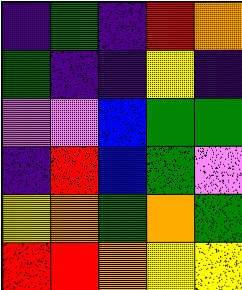[["indigo", "green", "indigo", "red", "orange"], ["green", "indigo", "indigo", "yellow", "indigo"], ["violet", "violet", "blue", "green", "green"], ["indigo", "red", "blue", "green", "violet"], ["yellow", "orange", "green", "orange", "green"], ["red", "red", "orange", "yellow", "yellow"]]